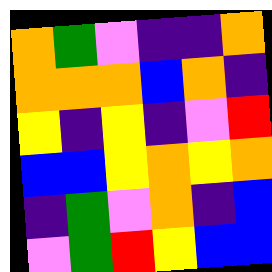[["orange", "green", "violet", "indigo", "indigo", "orange"], ["orange", "orange", "orange", "blue", "orange", "indigo"], ["yellow", "indigo", "yellow", "indigo", "violet", "red"], ["blue", "blue", "yellow", "orange", "yellow", "orange"], ["indigo", "green", "violet", "orange", "indigo", "blue"], ["violet", "green", "red", "yellow", "blue", "blue"]]